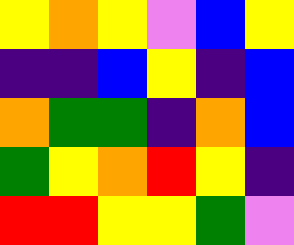[["yellow", "orange", "yellow", "violet", "blue", "yellow"], ["indigo", "indigo", "blue", "yellow", "indigo", "blue"], ["orange", "green", "green", "indigo", "orange", "blue"], ["green", "yellow", "orange", "red", "yellow", "indigo"], ["red", "red", "yellow", "yellow", "green", "violet"]]